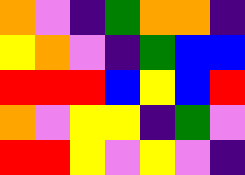[["orange", "violet", "indigo", "green", "orange", "orange", "indigo"], ["yellow", "orange", "violet", "indigo", "green", "blue", "blue"], ["red", "red", "red", "blue", "yellow", "blue", "red"], ["orange", "violet", "yellow", "yellow", "indigo", "green", "violet"], ["red", "red", "yellow", "violet", "yellow", "violet", "indigo"]]